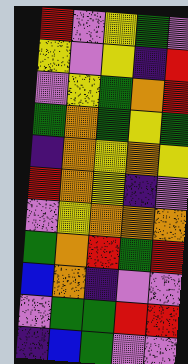[["red", "violet", "yellow", "green", "violet"], ["yellow", "violet", "yellow", "indigo", "red"], ["violet", "yellow", "green", "orange", "red"], ["green", "orange", "green", "yellow", "green"], ["indigo", "orange", "yellow", "orange", "yellow"], ["red", "orange", "yellow", "indigo", "violet"], ["violet", "yellow", "orange", "orange", "orange"], ["green", "orange", "red", "green", "red"], ["blue", "orange", "indigo", "violet", "violet"], ["violet", "green", "green", "red", "red"], ["indigo", "blue", "green", "violet", "violet"]]